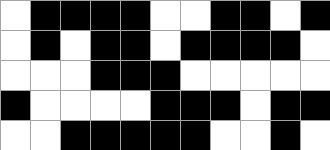[["white", "black", "black", "black", "black", "white", "white", "black", "black", "white", "black"], ["white", "black", "white", "black", "black", "white", "black", "black", "black", "black", "white"], ["white", "white", "white", "black", "black", "black", "white", "white", "white", "white", "white"], ["black", "white", "white", "white", "white", "black", "black", "black", "white", "black", "black"], ["white", "white", "black", "black", "black", "black", "black", "white", "white", "black", "white"]]